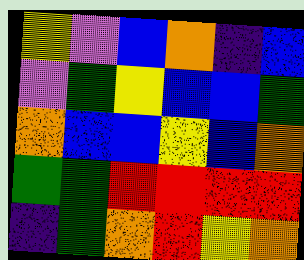[["yellow", "violet", "blue", "orange", "indigo", "blue"], ["violet", "green", "yellow", "blue", "blue", "green"], ["orange", "blue", "blue", "yellow", "blue", "orange"], ["green", "green", "red", "red", "red", "red"], ["indigo", "green", "orange", "red", "yellow", "orange"]]